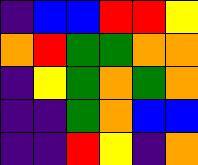[["indigo", "blue", "blue", "red", "red", "yellow"], ["orange", "red", "green", "green", "orange", "orange"], ["indigo", "yellow", "green", "orange", "green", "orange"], ["indigo", "indigo", "green", "orange", "blue", "blue"], ["indigo", "indigo", "red", "yellow", "indigo", "orange"]]